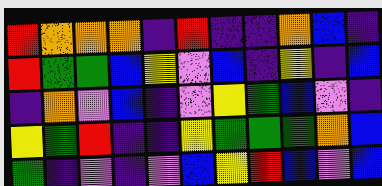[["red", "orange", "orange", "orange", "indigo", "red", "indigo", "indigo", "orange", "blue", "indigo"], ["red", "green", "green", "blue", "yellow", "violet", "blue", "indigo", "yellow", "indigo", "blue"], ["indigo", "orange", "violet", "blue", "indigo", "violet", "yellow", "green", "blue", "violet", "indigo"], ["yellow", "green", "red", "indigo", "indigo", "yellow", "green", "green", "green", "orange", "blue"], ["green", "indigo", "violet", "indigo", "violet", "blue", "yellow", "red", "blue", "violet", "blue"]]